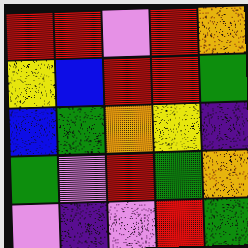[["red", "red", "violet", "red", "orange"], ["yellow", "blue", "red", "red", "green"], ["blue", "green", "orange", "yellow", "indigo"], ["green", "violet", "red", "green", "orange"], ["violet", "indigo", "violet", "red", "green"]]